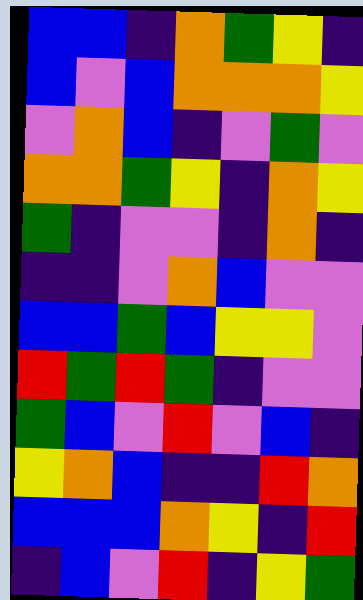[["blue", "blue", "indigo", "orange", "green", "yellow", "indigo"], ["blue", "violet", "blue", "orange", "orange", "orange", "yellow"], ["violet", "orange", "blue", "indigo", "violet", "green", "violet"], ["orange", "orange", "green", "yellow", "indigo", "orange", "yellow"], ["green", "indigo", "violet", "violet", "indigo", "orange", "indigo"], ["indigo", "indigo", "violet", "orange", "blue", "violet", "violet"], ["blue", "blue", "green", "blue", "yellow", "yellow", "violet"], ["red", "green", "red", "green", "indigo", "violet", "violet"], ["green", "blue", "violet", "red", "violet", "blue", "indigo"], ["yellow", "orange", "blue", "indigo", "indigo", "red", "orange"], ["blue", "blue", "blue", "orange", "yellow", "indigo", "red"], ["indigo", "blue", "violet", "red", "indigo", "yellow", "green"]]